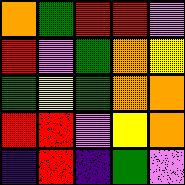[["orange", "green", "red", "red", "violet"], ["red", "violet", "green", "orange", "yellow"], ["green", "yellow", "green", "orange", "orange"], ["red", "red", "violet", "yellow", "orange"], ["indigo", "red", "indigo", "green", "violet"]]